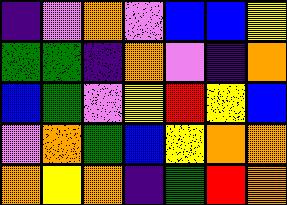[["indigo", "violet", "orange", "violet", "blue", "blue", "yellow"], ["green", "green", "indigo", "orange", "violet", "indigo", "orange"], ["blue", "green", "violet", "yellow", "red", "yellow", "blue"], ["violet", "orange", "green", "blue", "yellow", "orange", "orange"], ["orange", "yellow", "orange", "indigo", "green", "red", "orange"]]